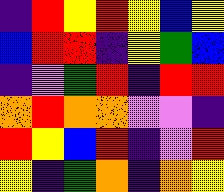[["indigo", "red", "yellow", "red", "yellow", "blue", "yellow"], ["blue", "red", "red", "indigo", "yellow", "green", "blue"], ["indigo", "violet", "green", "red", "indigo", "red", "red"], ["orange", "red", "orange", "orange", "violet", "violet", "indigo"], ["red", "yellow", "blue", "red", "indigo", "violet", "red"], ["yellow", "indigo", "green", "orange", "indigo", "orange", "yellow"]]